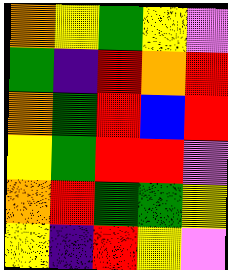[["orange", "yellow", "green", "yellow", "violet"], ["green", "indigo", "red", "orange", "red"], ["orange", "green", "red", "blue", "red"], ["yellow", "green", "red", "red", "violet"], ["orange", "red", "green", "green", "yellow"], ["yellow", "indigo", "red", "yellow", "violet"]]